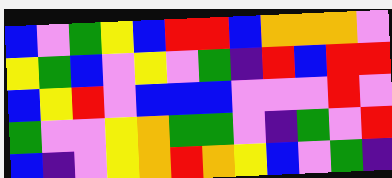[["blue", "violet", "green", "yellow", "blue", "red", "red", "blue", "orange", "orange", "orange", "violet"], ["yellow", "green", "blue", "violet", "yellow", "violet", "green", "indigo", "red", "blue", "red", "red"], ["blue", "yellow", "red", "violet", "blue", "blue", "blue", "violet", "violet", "violet", "red", "violet"], ["green", "violet", "violet", "yellow", "orange", "green", "green", "violet", "indigo", "green", "violet", "red"], ["blue", "indigo", "violet", "yellow", "orange", "red", "orange", "yellow", "blue", "violet", "green", "indigo"]]